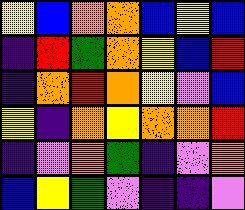[["yellow", "blue", "orange", "orange", "blue", "yellow", "blue"], ["indigo", "red", "green", "orange", "yellow", "blue", "red"], ["indigo", "orange", "red", "orange", "yellow", "violet", "blue"], ["yellow", "indigo", "orange", "yellow", "orange", "orange", "red"], ["indigo", "violet", "orange", "green", "indigo", "violet", "orange"], ["blue", "yellow", "green", "violet", "indigo", "indigo", "violet"]]